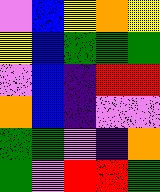[["violet", "blue", "yellow", "orange", "yellow"], ["yellow", "blue", "green", "green", "green"], ["violet", "blue", "indigo", "red", "red"], ["orange", "blue", "indigo", "violet", "violet"], ["green", "green", "violet", "indigo", "orange"], ["green", "violet", "red", "red", "green"]]